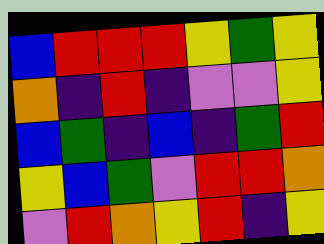[["blue", "red", "red", "red", "yellow", "green", "yellow"], ["orange", "indigo", "red", "indigo", "violet", "violet", "yellow"], ["blue", "green", "indigo", "blue", "indigo", "green", "red"], ["yellow", "blue", "green", "violet", "red", "red", "orange"], ["violet", "red", "orange", "yellow", "red", "indigo", "yellow"]]